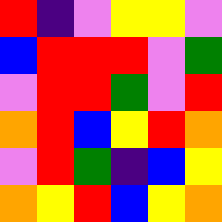[["red", "indigo", "violet", "yellow", "yellow", "violet"], ["blue", "red", "red", "red", "violet", "green"], ["violet", "red", "red", "green", "violet", "red"], ["orange", "red", "blue", "yellow", "red", "orange"], ["violet", "red", "green", "indigo", "blue", "yellow"], ["orange", "yellow", "red", "blue", "yellow", "orange"]]